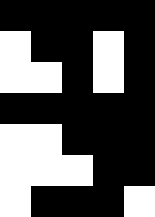[["black", "black", "black", "black", "black"], ["white", "black", "black", "white", "black"], ["white", "white", "black", "white", "black"], ["black", "black", "black", "black", "black"], ["white", "white", "black", "black", "black"], ["white", "white", "white", "black", "black"], ["white", "black", "black", "black", "white"]]